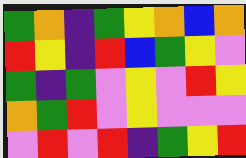[["green", "orange", "indigo", "green", "yellow", "orange", "blue", "orange"], ["red", "yellow", "indigo", "red", "blue", "green", "yellow", "violet"], ["green", "indigo", "green", "violet", "yellow", "violet", "red", "yellow"], ["orange", "green", "red", "violet", "yellow", "violet", "violet", "violet"], ["violet", "red", "violet", "red", "indigo", "green", "yellow", "red"]]